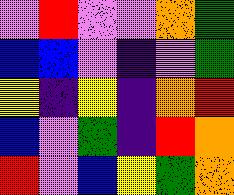[["violet", "red", "violet", "violet", "orange", "green"], ["blue", "blue", "violet", "indigo", "violet", "green"], ["yellow", "indigo", "yellow", "indigo", "orange", "red"], ["blue", "violet", "green", "indigo", "red", "orange"], ["red", "violet", "blue", "yellow", "green", "orange"]]